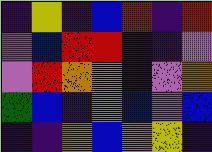[["indigo", "yellow", "indigo", "blue", "red", "indigo", "red"], ["violet", "blue", "red", "red", "indigo", "indigo", "violet"], ["violet", "red", "orange", "orange", "indigo", "violet", "orange"], ["green", "blue", "indigo", "violet", "blue", "violet", "blue"], ["indigo", "indigo", "orange", "blue", "violet", "yellow", "indigo"]]